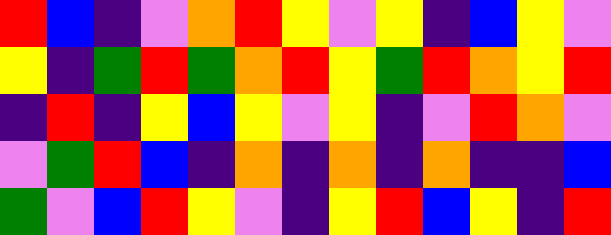[["red", "blue", "indigo", "violet", "orange", "red", "yellow", "violet", "yellow", "indigo", "blue", "yellow", "violet"], ["yellow", "indigo", "green", "red", "green", "orange", "red", "yellow", "green", "red", "orange", "yellow", "red"], ["indigo", "red", "indigo", "yellow", "blue", "yellow", "violet", "yellow", "indigo", "violet", "red", "orange", "violet"], ["violet", "green", "red", "blue", "indigo", "orange", "indigo", "orange", "indigo", "orange", "indigo", "indigo", "blue"], ["green", "violet", "blue", "red", "yellow", "violet", "indigo", "yellow", "red", "blue", "yellow", "indigo", "red"]]